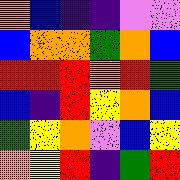[["orange", "blue", "indigo", "indigo", "violet", "violet"], ["blue", "orange", "orange", "green", "orange", "blue"], ["red", "red", "red", "orange", "red", "green"], ["blue", "indigo", "red", "yellow", "orange", "blue"], ["green", "yellow", "orange", "violet", "blue", "yellow"], ["orange", "yellow", "red", "indigo", "green", "red"]]